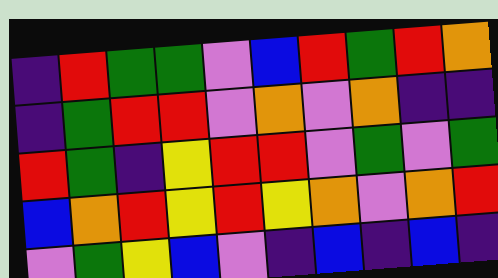[["indigo", "red", "green", "green", "violet", "blue", "red", "green", "red", "orange"], ["indigo", "green", "red", "red", "violet", "orange", "violet", "orange", "indigo", "indigo"], ["red", "green", "indigo", "yellow", "red", "red", "violet", "green", "violet", "green"], ["blue", "orange", "red", "yellow", "red", "yellow", "orange", "violet", "orange", "red"], ["violet", "green", "yellow", "blue", "violet", "indigo", "blue", "indigo", "blue", "indigo"]]